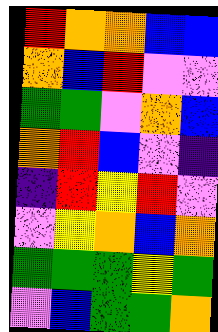[["red", "orange", "orange", "blue", "blue"], ["orange", "blue", "red", "violet", "violet"], ["green", "green", "violet", "orange", "blue"], ["orange", "red", "blue", "violet", "indigo"], ["indigo", "red", "yellow", "red", "violet"], ["violet", "yellow", "orange", "blue", "orange"], ["green", "green", "green", "yellow", "green"], ["violet", "blue", "green", "green", "orange"]]